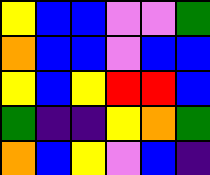[["yellow", "blue", "blue", "violet", "violet", "green"], ["orange", "blue", "blue", "violet", "blue", "blue"], ["yellow", "blue", "yellow", "red", "red", "blue"], ["green", "indigo", "indigo", "yellow", "orange", "green"], ["orange", "blue", "yellow", "violet", "blue", "indigo"]]